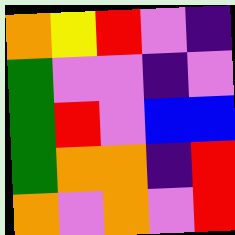[["orange", "yellow", "red", "violet", "indigo"], ["green", "violet", "violet", "indigo", "violet"], ["green", "red", "violet", "blue", "blue"], ["green", "orange", "orange", "indigo", "red"], ["orange", "violet", "orange", "violet", "red"]]